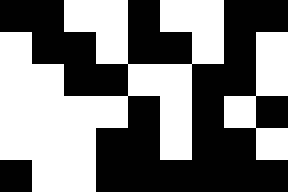[["black", "black", "white", "white", "black", "white", "white", "black", "black"], ["white", "black", "black", "white", "black", "black", "white", "black", "white"], ["white", "white", "black", "black", "white", "white", "black", "black", "white"], ["white", "white", "white", "white", "black", "white", "black", "white", "black"], ["white", "white", "white", "black", "black", "white", "black", "black", "white"], ["black", "white", "white", "black", "black", "black", "black", "black", "black"]]